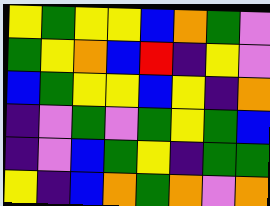[["yellow", "green", "yellow", "yellow", "blue", "orange", "green", "violet"], ["green", "yellow", "orange", "blue", "red", "indigo", "yellow", "violet"], ["blue", "green", "yellow", "yellow", "blue", "yellow", "indigo", "orange"], ["indigo", "violet", "green", "violet", "green", "yellow", "green", "blue"], ["indigo", "violet", "blue", "green", "yellow", "indigo", "green", "green"], ["yellow", "indigo", "blue", "orange", "green", "orange", "violet", "orange"]]